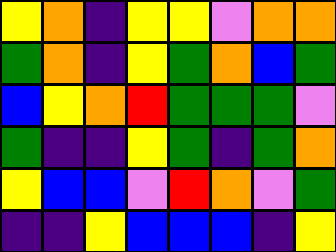[["yellow", "orange", "indigo", "yellow", "yellow", "violet", "orange", "orange"], ["green", "orange", "indigo", "yellow", "green", "orange", "blue", "green"], ["blue", "yellow", "orange", "red", "green", "green", "green", "violet"], ["green", "indigo", "indigo", "yellow", "green", "indigo", "green", "orange"], ["yellow", "blue", "blue", "violet", "red", "orange", "violet", "green"], ["indigo", "indigo", "yellow", "blue", "blue", "blue", "indigo", "yellow"]]